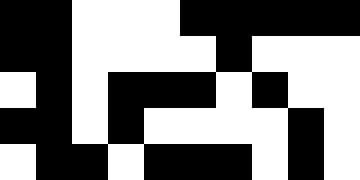[["black", "black", "white", "white", "white", "black", "black", "black", "black", "black"], ["black", "black", "white", "white", "white", "white", "black", "white", "white", "white"], ["white", "black", "white", "black", "black", "black", "white", "black", "white", "white"], ["black", "black", "white", "black", "white", "white", "white", "white", "black", "white"], ["white", "black", "black", "white", "black", "black", "black", "white", "black", "white"]]